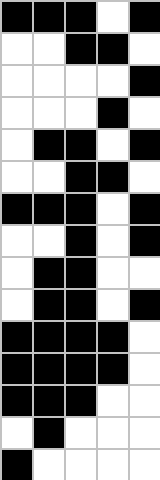[["black", "black", "black", "white", "black"], ["white", "white", "black", "black", "white"], ["white", "white", "white", "white", "black"], ["white", "white", "white", "black", "white"], ["white", "black", "black", "white", "black"], ["white", "white", "black", "black", "white"], ["black", "black", "black", "white", "black"], ["white", "white", "black", "white", "black"], ["white", "black", "black", "white", "white"], ["white", "black", "black", "white", "black"], ["black", "black", "black", "black", "white"], ["black", "black", "black", "black", "white"], ["black", "black", "black", "white", "white"], ["white", "black", "white", "white", "white"], ["black", "white", "white", "white", "white"]]